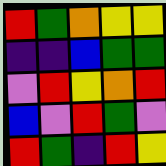[["red", "green", "orange", "yellow", "yellow"], ["indigo", "indigo", "blue", "green", "green"], ["violet", "red", "yellow", "orange", "red"], ["blue", "violet", "red", "green", "violet"], ["red", "green", "indigo", "red", "yellow"]]